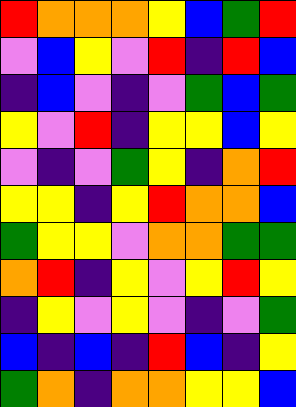[["red", "orange", "orange", "orange", "yellow", "blue", "green", "red"], ["violet", "blue", "yellow", "violet", "red", "indigo", "red", "blue"], ["indigo", "blue", "violet", "indigo", "violet", "green", "blue", "green"], ["yellow", "violet", "red", "indigo", "yellow", "yellow", "blue", "yellow"], ["violet", "indigo", "violet", "green", "yellow", "indigo", "orange", "red"], ["yellow", "yellow", "indigo", "yellow", "red", "orange", "orange", "blue"], ["green", "yellow", "yellow", "violet", "orange", "orange", "green", "green"], ["orange", "red", "indigo", "yellow", "violet", "yellow", "red", "yellow"], ["indigo", "yellow", "violet", "yellow", "violet", "indigo", "violet", "green"], ["blue", "indigo", "blue", "indigo", "red", "blue", "indigo", "yellow"], ["green", "orange", "indigo", "orange", "orange", "yellow", "yellow", "blue"]]